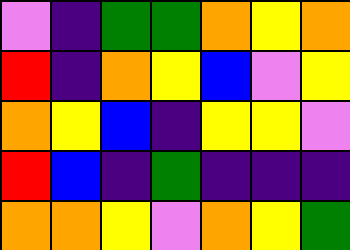[["violet", "indigo", "green", "green", "orange", "yellow", "orange"], ["red", "indigo", "orange", "yellow", "blue", "violet", "yellow"], ["orange", "yellow", "blue", "indigo", "yellow", "yellow", "violet"], ["red", "blue", "indigo", "green", "indigo", "indigo", "indigo"], ["orange", "orange", "yellow", "violet", "orange", "yellow", "green"]]